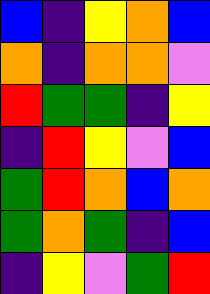[["blue", "indigo", "yellow", "orange", "blue"], ["orange", "indigo", "orange", "orange", "violet"], ["red", "green", "green", "indigo", "yellow"], ["indigo", "red", "yellow", "violet", "blue"], ["green", "red", "orange", "blue", "orange"], ["green", "orange", "green", "indigo", "blue"], ["indigo", "yellow", "violet", "green", "red"]]